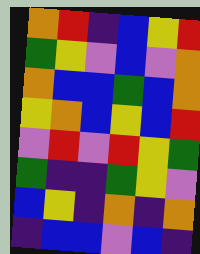[["orange", "red", "indigo", "blue", "yellow", "red"], ["green", "yellow", "violet", "blue", "violet", "orange"], ["orange", "blue", "blue", "green", "blue", "orange"], ["yellow", "orange", "blue", "yellow", "blue", "red"], ["violet", "red", "violet", "red", "yellow", "green"], ["green", "indigo", "indigo", "green", "yellow", "violet"], ["blue", "yellow", "indigo", "orange", "indigo", "orange"], ["indigo", "blue", "blue", "violet", "blue", "indigo"]]